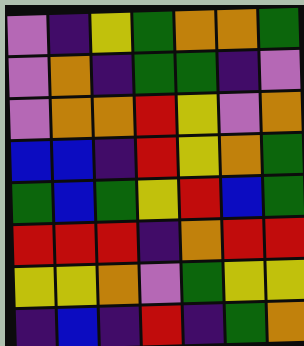[["violet", "indigo", "yellow", "green", "orange", "orange", "green"], ["violet", "orange", "indigo", "green", "green", "indigo", "violet"], ["violet", "orange", "orange", "red", "yellow", "violet", "orange"], ["blue", "blue", "indigo", "red", "yellow", "orange", "green"], ["green", "blue", "green", "yellow", "red", "blue", "green"], ["red", "red", "red", "indigo", "orange", "red", "red"], ["yellow", "yellow", "orange", "violet", "green", "yellow", "yellow"], ["indigo", "blue", "indigo", "red", "indigo", "green", "orange"]]